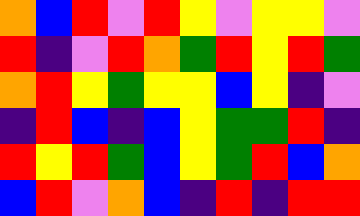[["orange", "blue", "red", "violet", "red", "yellow", "violet", "yellow", "yellow", "violet"], ["red", "indigo", "violet", "red", "orange", "green", "red", "yellow", "red", "green"], ["orange", "red", "yellow", "green", "yellow", "yellow", "blue", "yellow", "indigo", "violet"], ["indigo", "red", "blue", "indigo", "blue", "yellow", "green", "green", "red", "indigo"], ["red", "yellow", "red", "green", "blue", "yellow", "green", "red", "blue", "orange"], ["blue", "red", "violet", "orange", "blue", "indigo", "red", "indigo", "red", "red"]]